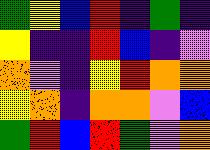[["green", "yellow", "blue", "red", "indigo", "green", "indigo"], ["yellow", "indigo", "indigo", "red", "blue", "indigo", "violet"], ["orange", "violet", "indigo", "yellow", "red", "orange", "orange"], ["yellow", "orange", "indigo", "orange", "orange", "violet", "blue"], ["green", "red", "blue", "red", "green", "violet", "orange"]]